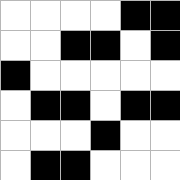[["white", "white", "white", "white", "black", "black"], ["white", "white", "black", "black", "white", "black"], ["black", "white", "white", "white", "white", "white"], ["white", "black", "black", "white", "black", "black"], ["white", "white", "white", "black", "white", "white"], ["white", "black", "black", "white", "white", "white"]]